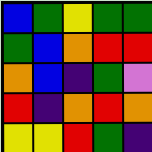[["blue", "green", "yellow", "green", "green"], ["green", "blue", "orange", "red", "red"], ["orange", "blue", "indigo", "green", "violet"], ["red", "indigo", "orange", "red", "orange"], ["yellow", "yellow", "red", "green", "indigo"]]